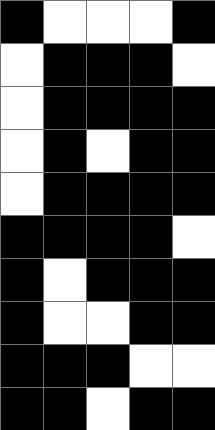[["black", "white", "white", "white", "black"], ["white", "black", "black", "black", "white"], ["white", "black", "black", "black", "black"], ["white", "black", "white", "black", "black"], ["white", "black", "black", "black", "black"], ["black", "black", "black", "black", "white"], ["black", "white", "black", "black", "black"], ["black", "white", "white", "black", "black"], ["black", "black", "black", "white", "white"], ["black", "black", "white", "black", "black"]]